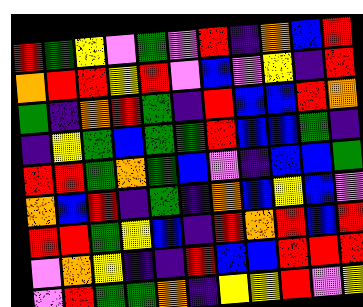[["red", "green", "yellow", "violet", "green", "violet", "red", "indigo", "orange", "blue", "red"], ["orange", "red", "red", "yellow", "red", "violet", "blue", "violet", "yellow", "indigo", "red"], ["green", "indigo", "orange", "red", "green", "indigo", "red", "blue", "blue", "red", "orange"], ["indigo", "yellow", "green", "blue", "green", "green", "red", "blue", "blue", "green", "indigo"], ["red", "red", "green", "orange", "green", "blue", "violet", "indigo", "blue", "blue", "green"], ["orange", "blue", "red", "indigo", "green", "indigo", "orange", "blue", "yellow", "blue", "violet"], ["red", "red", "green", "yellow", "blue", "indigo", "red", "orange", "red", "blue", "red"], ["violet", "orange", "yellow", "indigo", "indigo", "red", "blue", "blue", "red", "red", "red"], ["violet", "red", "green", "green", "orange", "indigo", "yellow", "yellow", "red", "violet", "yellow"]]